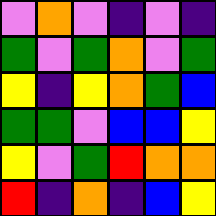[["violet", "orange", "violet", "indigo", "violet", "indigo"], ["green", "violet", "green", "orange", "violet", "green"], ["yellow", "indigo", "yellow", "orange", "green", "blue"], ["green", "green", "violet", "blue", "blue", "yellow"], ["yellow", "violet", "green", "red", "orange", "orange"], ["red", "indigo", "orange", "indigo", "blue", "yellow"]]